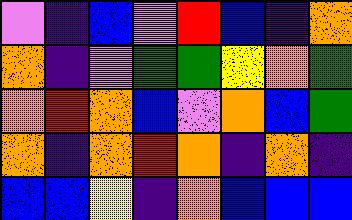[["violet", "indigo", "blue", "violet", "red", "blue", "indigo", "orange"], ["orange", "indigo", "violet", "green", "green", "yellow", "orange", "green"], ["orange", "red", "orange", "blue", "violet", "orange", "blue", "green"], ["orange", "indigo", "orange", "red", "orange", "indigo", "orange", "indigo"], ["blue", "blue", "yellow", "indigo", "orange", "blue", "blue", "blue"]]